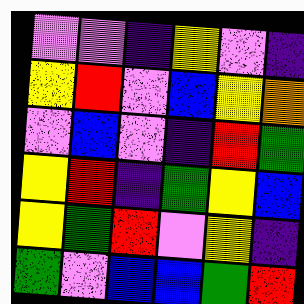[["violet", "violet", "indigo", "yellow", "violet", "indigo"], ["yellow", "red", "violet", "blue", "yellow", "orange"], ["violet", "blue", "violet", "indigo", "red", "green"], ["yellow", "red", "indigo", "green", "yellow", "blue"], ["yellow", "green", "red", "violet", "yellow", "indigo"], ["green", "violet", "blue", "blue", "green", "red"]]